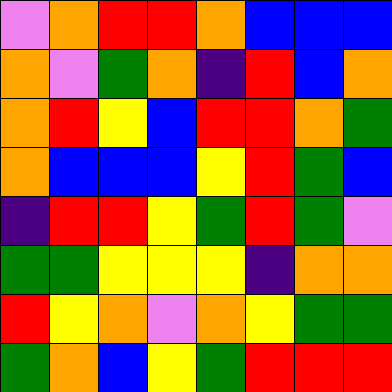[["violet", "orange", "red", "red", "orange", "blue", "blue", "blue"], ["orange", "violet", "green", "orange", "indigo", "red", "blue", "orange"], ["orange", "red", "yellow", "blue", "red", "red", "orange", "green"], ["orange", "blue", "blue", "blue", "yellow", "red", "green", "blue"], ["indigo", "red", "red", "yellow", "green", "red", "green", "violet"], ["green", "green", "yellow", "yellow", "yellow", "indigo", "orange", "orange"], ["red", "yellow", "orange", "violet", "orange", "yellow", "green", "green"], ["green", "orange", "blue", "yellow", "green", "red", "red", "red"]]